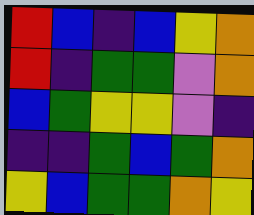[["red", "blue", "indigo", "blue", "yellow", "orange"], ["red", "indigo", "green", "green", "violet", "orange"], ["blue", "green", "yellow", "yellow", "violet", "indigo"], ["indigo", "indigo", "green", "blue", "green", "orange"], ["yellow", "blue", "green", "green", "orange", "yellow"]]